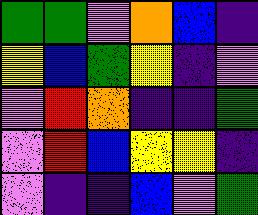[["green", "green", "violet", "orange", "blue", "indigo"], ["yellow", "blue", "green", "yellow", "indigo", "violet"], ["violet", "red", "orange", "indigo", "indigo", "green"], ["violet", "red", "blue", "yellow", "yellow", "indigo"], ["violet", "indigo", "indigo", "blue", "violet", "green"]]